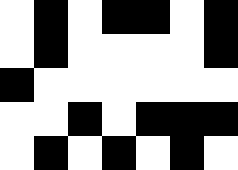[["white", "black", "white", "black", "black", "white", "black"], ["white", "black", "white", "white", "white", "white", "black"], ["black", "white", "white", "white", "white", "white", "white"], ["white", "white", "black", "white", "black", "black", "black"], ["white", "black", "white", "black", "white", "black", "white"]]